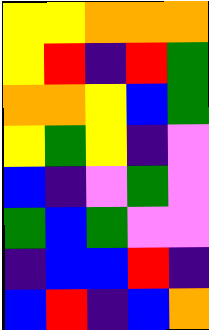[["yellow", "yellow", "orange", "orange", "orange"], ["yellow", "red", "indigo", "red", "green"], ["orange", "orange", "yellow", "blue", "green"], ["yellow", "green", "yellow", "indigo", "violet"], ["blue", "indigo", "violet", "green", "violet"], ["green", "blue", "green", "violet", "violet"], ["indigo", "blue", "blue", "red", "indigo"], ["blue", "red", "indigo", "blue", "orange"]]